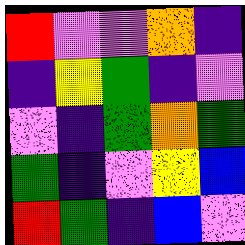[["red", "violet", "violet", "orange", "indigo"], ["indigo", "yellow", "green", "indigo", "violet"], ["violet", "indigo", "green", "orange", "green"], ["green", "indigo", "violet", "yellow", "blue"], ["red", "green", "indigo", "blue", "violet"]]